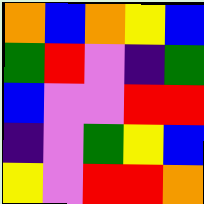[["orange", "blue", "orange", "yellow", "blue"], ["green", "red", "violet", "indigo", "green"], ["blue", "violet", "violet", "red", "red"], ["indigo", "violet", "green", "yellow", "blue"], ["yellow", "violet", "red", "red", "orange"]]